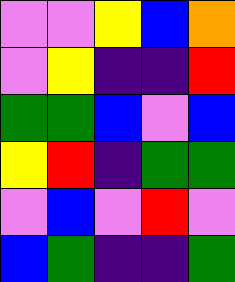[["violet", "violet", "yellow", "blue", "orange"], ["violet", "yellow", "indigo", "indigo", "red"], ["green", "green", "blue", "violet", "blue"], ["yellow", "red", "indigo", "green", "green"], ["violet", "blue", "violet", "red", "violet"], ["blue", "green", "indigo", "indigo", "green"]]